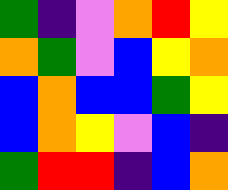[["green", "indigo", "violet", "orange", "red", "yellow"], ["orange", "green", "violet", "blue", "yellow", "orange"], ["blue", "orange", "blue", "blue", "green", "yellow"], ["blue", "orange", "yellow", "violet", "blue", "indigo"], ["green", "red", "red", "indigo", "blue", "orange"]]